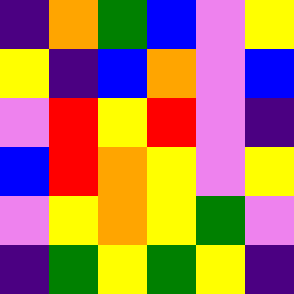[["indigo", "orange", "green", "blue", "violet", "yellow"], ["yellow", "indigo", "blue", "orange", "violet", "blue"], ["violet", "red", "yellow", "red", "violet", "indigo"], ["blue", "red", "orange", "yellow", "violet", "yellow"], ["violet", "yellow", "orange", "yellow", "green", "violet"], ["indigo", "green", "yellow", "green", "yellow", "indigo"]]